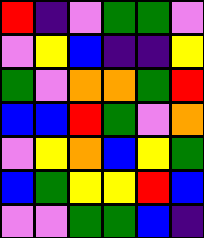[["red", "indigo", "violet", "green", "green", "violet"], ["violet", "yellow", "blue", "indigo", "indigo", "yellow"], ["green", "violet", "orange", "orange", "green", "red"], ["blue", "blue", "red", "green", "violet", "orange"], ["violet", "yellow", "orange", "blue", "yellow", "green"], ["blue", "green", "yellow", "yellow", "red", "blue"], ["violet", "violet", "green", "green", "blue", "indigo"]]